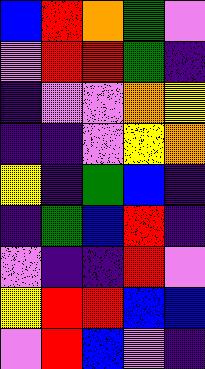[["blue", "red", "orange", "green", "violet"], ["violet", "red", "red", "green", "indigo"], ["indigo", "violet", "violet", "orange", "yellow"], ["indigo", "indigo", "violet", "yellow", "orange"], ["yellow", "indigo", "green", "blue", "indigo"], ["indigo", "green", "blue", "red", "indigo"], ["violet", "indigo", "indigo", "red", "violet"], ["yellow", "red", "red", "blue", "blue"], ["violet", "red", "blue", "violet", "indigo"]]